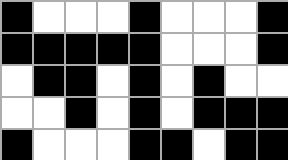[["black", "white", "white", "white", "black", "white", "white", "white", "black"], ["black", "black", "black", "black", "black", "white", "white", "white", "black"], ["white", "black", "black", "white", "black", "white", "black", "white", "white"], ["white", "white", "black", "white", "black", "white", "black", "black", "black"], ["black", "white", "white", "white", "black", "black", "white", "black", "black"]]